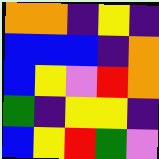[["orange", "orange", "indigo", "yellow", "indigo"], ["blue", "blue", "blue", "indigo", "orange"], ["blue", "yellow", "violet", "red", "orange"], ["green", "indigo", "yellow", "yellow", "indigo"], ["blue", "yellow", "red", "green", "violet"]]